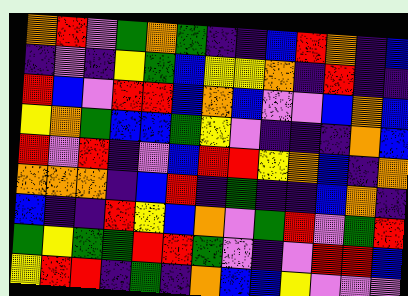[["orange", "red", "violet", "green", "orange", "green", "indigo", "indigo", "blue", "red", "orange", "indigo", "blue"], ["indigo", "violet", "indigo", "yellow", "green", "blue", "yellow", "yellow", "orange", "indigo", "red", "indigo", "indigo"], ["red", "blue", "violet", "red", "red", "blue", "orange", "blue", "violet", "violet", "blue", "orange", "blue"], ["yellow", "orange", "green", "blue", "blue", "green", "yellow", "violet", "indigo", "indigo", "indigo", "orange", "blue"], ["red", "violet", "red", "indigo", "violet", "blue", "red", "red", "yellow", "orange", "blue", "indigo", "orange"], ["orange", "orange", "orange", "indigo", "blue", "red", "indigo", "green", "indigo", "indigo", "blue", "orange", "indigo"], ["blue", "indigo", "indigo", "red", "yellow", "blue", "orange", "violet", "green", "red", "violet", "green", "red"], ["green", "yellow", "green", "green", "red", "red", "green", "violet", "indigo", "violet", "red", "red", "blue"], ["yellow", "red", "red", "indigo", "green", "indigo", "orange", "blue", "blue", "yellow", "violet", "violet", "violet"]]